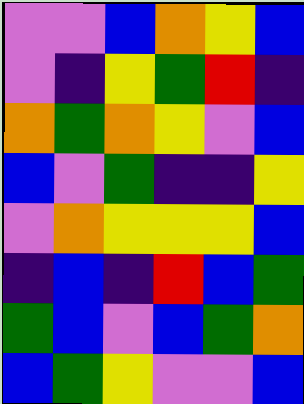[["violet", "violet", "blue", "orange", "yellow", "blue"], ["violet", "indigo", "yellow", "green", "red", "indigo"], ["orange", "green", "orange", "yellow", "violet", "blue"], ["blue", "violet", "green", "indigo", "indigo", "yellow"], ["violet", "orange", "yellow", "yellow", "yellow", "blue"], ["indigo", "blue", "indigo", "red", "blue", "green"], ["green", "blue", "violet", "blue", "green", "orange"], ["blue", "green", "yellow", "violet", "violet", "blue"]]